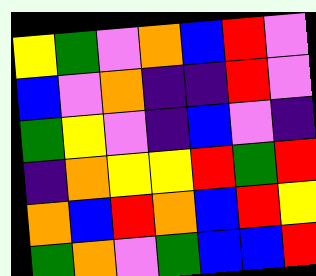[["yellow", "green", "violet", "orange", "blue", "red", "violet"], ["blue", "violet", "orange", "indigo", "indigo", "red", "violet"], ["green", "yellow", "violet", "indigo", "blue", "violet", "indigo"], ["indigo", "orange", "yellow", "yellow", "red", "green", "red"], ["orange", "blue", "red", "orange", "blue", "red", "yellow"], ["green", "orange", "violet", "green", "blue", "blue", "red"]]